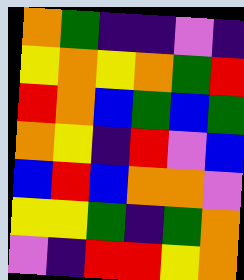[["orange", "green", "indigo", "indigo", "violet", "indigo"], ["yellow", "orange", "yellow", "orange", "green", "red"], ["red", "orange", "blue", "green", "blue", "green"], ["orange", "yellow", "indigo", "red", "violet", "blue"], ["blue", "red", "blue", "orange", "orange", "violet"], ["yellow", "yellow", "green", "indigo", "green", "orange"], ["violet", "indigo", "red", "red", "yellow", "orange"]]